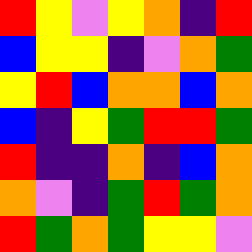[["red", "yellow", "violet", "yellow", "orange", "indigo", "red"], ["blue", "yellow", "yellow", "indigo", "violet", "orange", "green"], ["yellow", "red", "blue", "orange", "orange", "blue", "orange"], ["blue", "indigo", "yellow", "green", "red", "red", "green"], ["red", "indigo", "indigo", "orange", "indigo", "blue", "orange"], ["orange", "violet", "indigo", "green", "red", "green", "orange"], ["red", "green", "orange", "green", "yellow", "yellow", "violet"]]